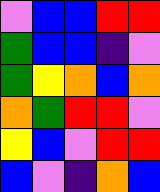[["violet", "blue", "blue", "red", "red"], ["green", "blue", "blue", "indigo", "violet"], ["green", "yellow", "orange", "blue", "orange"], ["orange", "green", "red", "red", "violet"], ["yellow", "blue", "violet", "red", "red"], ["blue", "violet", "indigo", "orange", "blue"]]